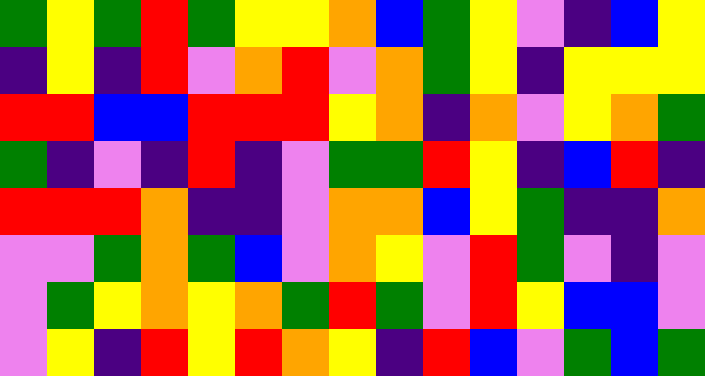[["green", "yellow", "green", "red", "green", "yellow", "yellow", "orange", "blue", "green", "yellow", "violet", "indigo", "blue", "yellow"], ["indigo", "yellow", "indigo", "red", "violet", "orange", "red", "violet", "orange", "green", "yellow", "indigo", "yellow", "yellow", "yellow"], ["red", "red", "blue", "blue", "red", "red", "red", "yellow", "orange", "indigo", "orange", "violet", "yellow", "orange", "green"], ["green", "indigo", "violet", "indigo", "red", "indigo", "violet", "green", "green", "red", "yellow", "indigo", "blue", "red", "indigo"], ["red", "red", "red", "orange", "indigo", "indigo", "violet", "orange", "orange", "blue", "yellow", "green", "indigo", "indigo", "orange"], ["violet", "violet", "green", "orange", "green", "blue", "violet", "orange", "yellow", "violet", "red", "green", "violet", "indigo", "violet"], ["violet", "green", "yellow", "orange", "yellow", "orange", "green", "red", "green", "violet", "red", "yellow", "blue", "blue", "violet"], ["violet", "yellow", "indigo", "red", "yellow", "red", "orange", "yellow", "indigo", "red", "blue", "violet", "green", "blue", "green"]]